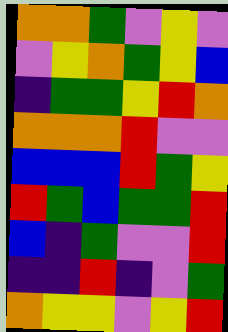[["orange", "orange", "green", "violet", "yellow", "violet"], ["violet", "yellow", "orange", "green", "yellow", "blue"], ["indigo", "green", "green", "yellow", "red", "orange"], ["orange", "orange", "orange", "red", "violet", "violet"], ["blue", "blue", "blue", "red", "green", "yellow"], ["red", "green", "blue", "green", "green", "red"], ["blue", "indigo", "green", "violet", "violet", "red"], ["indigo", "indigo", "red", "indigo", "violet", "green"], ["orange", "yellow", "yellow", "violet", "yellow", "red"]]